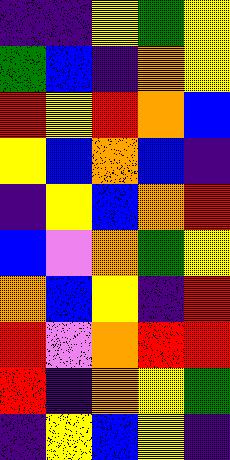[["indigo", "indigo", "yellow", "green", "yellow"], ["green", "blue", "indigo", "orange", "yellow"], ["red", "yellow", "red", "orange", "blue"], ["yellow", "blue", "orange", "blue", "indigo"], ["indigo", "yellow", "blue", "orange", "red"], ["blue", "violet", "orange", "green", "yellow"], ["orange", "blue", "yellow", "indigo", "red"], ["red", "violet", "orange", "red", "red"], ["red", "indigo", "orange", "yellow", "green"], ["indigo", "yellow", "blue", "yellow", "indigo"]]